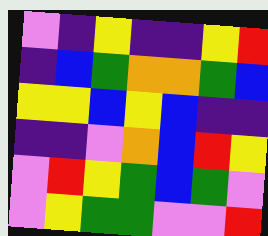[["violet", "indigo", "yellow", "indigo", "indigo", "yellow", "red"], ["indigo", "blue", "green", "orange", "orange", "green", "blue"], ["yellow", "yellow", "blue", "yellow", "blue", "indigo", "indigo"], ["indigo", "indigo", "violet", "orange", "blue", "red", "yellow"], ["violet", "red", "yellow", "green", "blue", "green", "violet"], ["violet", "yellow", "green", "green", "violet", "violet", "red"]]